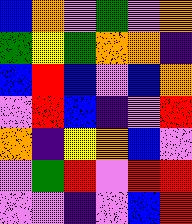[["blue", "orange", "violet", "green", "violet", "orange"], ["green", "yellow", "green", "orange", "orange", "indigo"], ["blue", "red", "blue", "violet", "blue", "orange"], ["violet", "red", "blue", "indigo", "violet", "red"], ["orange", "indigo", "yellow", "orange", "blue", "violet"], ["violet", "green", "red", "violet", "red", "red"], ["violet", "violet", "indigo", "violet", "blue", "red"]]